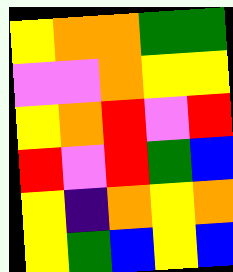[["yellow", "orange", "orange", "green", "green"], ["violet", "violet", "orange", "yellow", "yellow"], ["yellow", "orange", "red", "violet", "red"], ["red", "violet", "red", "green", "blue"], ["yellow", "indigo", "orange", "yellow", "orange"], ["yellow", "green", "blue", "yellow", "blue"]]